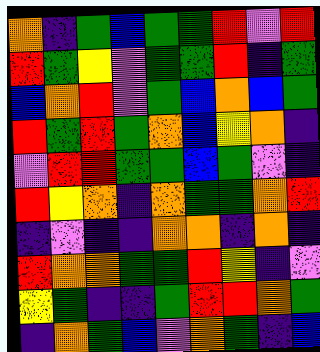[["orange", "indigo", "green", "blue", "green", "green", "red", "violet", "red"], ["red", "green", "yellow", "violet", "green", "green", "red", "indigo", "green"], ["blue", "orange", "red", "violet", "green", "blue", "orange", "blue", "green"], ["red", "green", "red", "green", "orange", "blue", "yellow", "orange", "indigo"], ["violet", "red", "red", "green", "green", "blue", "green", "violet", "indigo"], ["red", "yellow", "orange", "indigo", "orange", "green", "green", "orange", "red"], ["indigo", "violet", "indigo", "indigo", "orange", "orange", "indigo", "orange", "indigo"], ["red", "orange", "orange", "green", "green", "red", "yellow", "indigo", "violet"], ["yellow", "green", "indigo", "indigo", "green", "red", "red", "orange", "green"], ["indigo", "orange", "green", "blue", "violet", "orange", "green", "indigo", "blue"]]